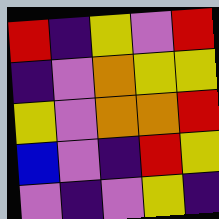[["red", "indigo", "yellow", "violet", "red"], ["indigo", "violet", "orange", "yellow", "yellow"], ["yellow", "violet", "orange", "orange", "red"], ["blue", "violet", "indigo", "red", "yellow"], ["violet", "indigo", "violet", "yellow", "indigo"]]